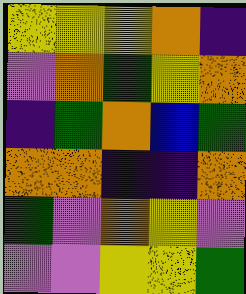[["yellow", "yellow", "yellow", "orange", "indigo"], ["violet", "orange", "green", "yellow", "orange"], ["indigo", "green", "orange", "blue", "green"], ["orange", "orange", "indigo", "indigo", "orange"], ["green", "violet", "orange", "yellow", "violet"], ["violet", "violet", "yellow", "yellow", "green"]]